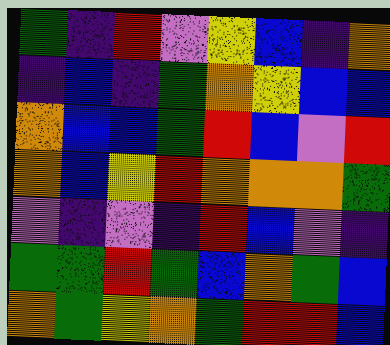[["green", "indigo", "red", "violet", "yellow", "blue", "indigo", "orange"], ["indigo", "blue", "indigo", "green", "orange", "yellow", "blue", "blue"], ["orange", "blue", "blue", "green", "red", "blue", "violet", "red"], ["orange", "blue", "yellow", "red", "orange", "orange", "orange", "green"], ["violet", "indigo", "violet", "indigo", "red", "blue", "violet", "indigo"], ["green", "green", "red", "green", "blue", "orange", "green", "blue"], ["orange", "green", "yellow", "orange", "green", "red", "red", "blue"]]